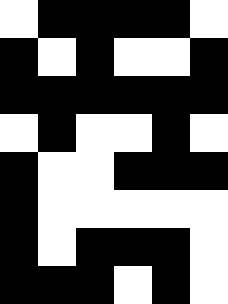[["white", "black", "black", "black", "black", "white"], ["black", "white", "black", "white", "white", "black"], ["black", "black", "black", "black", "black", "black"], ["white", "black", "white", "white", "black", "white"], ["black", "white", "white", "black", "black", "black"], ["black", "white", "white", "white", "white", "white"], ["black", "white", "black", "black", "black", "white"], ["black", "black", "black", "white", "black", "white"]]